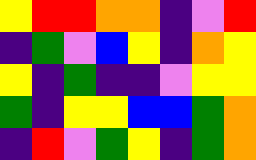[["yellow", "red", "red", "orange", "orange", "indigo", "violet", "red"], ["indigo", "green", "violet", "blue", "yellow", "indigo", "orange", "yellow"], ["yellow", "indigo", "green", "indigo", "indigo", "violet", "yellow", "yellow"], ["green", "indigo", "yellow", "yellow", "blue", "blue", "green", "orange"], ["indigo", "red", "violet", "green", "yellow", "indigo", "green", "orange"]]